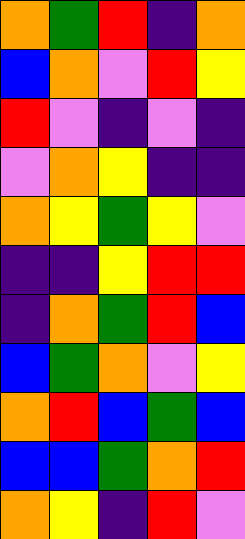[["orange", "green", "red", "indigo", "orange"], ["blue", "orange", "violet", "red", "yellow"], ["red", "violet", "indigo", "violet", "indigo"], ["violet", "orange", "yellow", "indigo", "indigo"], ["orange", "yellow", "green", "yellow", "violet"], ["indigo", "indigo", "yellow", "red", "red"], ["indigo", "orange", "green", "red", "blue"], ["blue", "green", "orange", "violet", "yellow"], ["orange", "red", "blue", "green", "blue"], ["blue", "blue", "green", "orange", "red"], ["orange", "yellow", "indigo", "red", "violet"]]